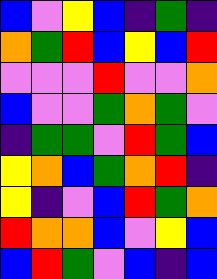[["blue", "violet", "yellow", "blue", "indigo", "green", "indigo"], ["orange", "green", "red", "blue", "yellow", "blue", "red"], ["violet", "violet", "violet", "red", "violet", "violet", "orange"], ["blue", "violet", "violet", "green", "orange", "green", "violet"], ["indigo", "green", "green", "violet", "red", "green", "blue"], ["yellow", "orange", "blue", "green", "orange", "red", "indigo"], ["yellow", "indigo", "violet", "blue", "red", "green", "orange"], ["red", "orange", "orange", "blue", "violet", "yellow", "blue"], ["blue", "red", "green", "violet", "blue", "indigo", "blue"]]